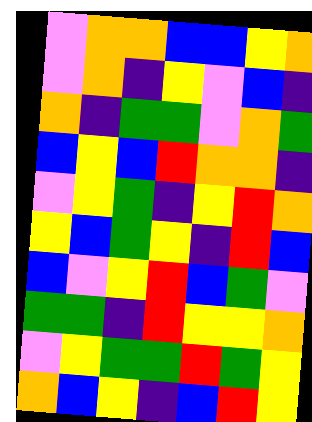[["violet", "orange", "orange", "blue", "blue", "yellow", "orange"], ["violet", "orange", "indigo", "yellow", "violet", "blue", "indigo"], ["orange", "indigo", "green", "green", "violet", "orange", "green"], ["blue", "yellow", "blue", "red", "orange", "orange", "indigo"], ["violet", "yellow", "green", "indigo", "yellow", "red", "orange"], ["yellow", "blue", "green", "yellow", "indigo", "red", "blue"], ["blue", "violet", "yellow", "red", "blue", "green", "violet"], ["green", "green", "indigo", "red", "yellow", "yellow", "orange"], ["violet", "yellow", "green", "green", "red", "green", "yellow"], ["orange", "blue", "yellow", "indigo", "blue", "red", "yellow"]]